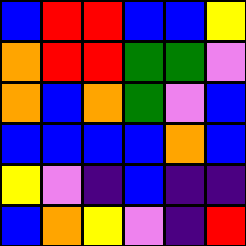[["blue", "red", "red", "blue", "blue", "yellow"], ["orange", "red", "red", "green", "green", "violet"], ["orange", "blue", "orange", "green", "violet", "blue"], ["blue", "blue", "blue", "blue", "orange", "blue"], ["yellow", "violet", "indigo", "blue", "indigo", "indigo"], ["blue", "orange", "yellow", "violet", "indigo", "red"]]